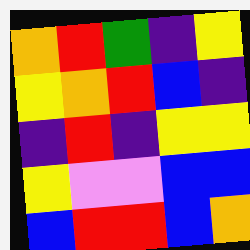[["orange", "red", "green", "indigo", "yellow"], ["yellow", "orange", "red", "blue", "indigo"], ["indigo", "red", "indigo", "yellow", "yellow"], ["yellow", "violet", "violet", "blue", "blue"], ["blue", "red", "red", "blue", "orange"]]